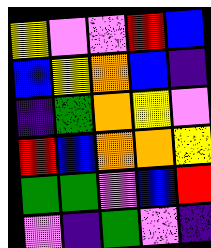[["yellow", "violet", "violet", "red", "blue"], ["blue", "yellow", "orange", "blue", "indigo"], ["indigo", "green", "orange", "yellow", "violet"], ["red", "blue", "orange", "orange", "yellow"], ["green", "green", "violet", "blue", "red"], ["violet", "indigo", "green", "violet", "indigo"]]